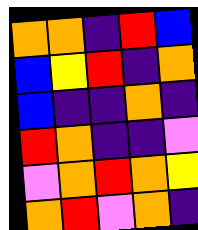[["orange", "orange", "indigo", "red", "blue"], ["blue", "yellow", "red", "indigo", "orange"], ["blue", "indigo", "indigo", "orange", "indigo"], ["red", "orange", "indigo", "indigo", "violet"], ["violet", "orange", "red", "orange", "yellow"], ["orange", "red", "violet", "orange", "indigo"]]